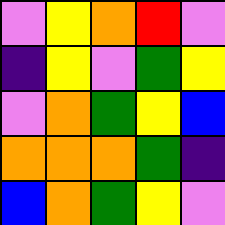[["violet", "yellow", "orange", "red", "violet"], ["indigo", "yellow", "violet", "green", "yellow"], ["violet", "orange", "green", "yellow", "blue"], ["orange", "orange", "orange", "green", "indigo"], ["blue", "orange", "green", "yellow", "violet"]]